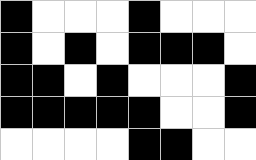[["black", "white", "white", "white", "black", "white", "white", "white"], ["black", "white", "black", "white", "black", "black", "black", "white"], ["black", "black", "white", "black", "white", "white", "white", "black"], ["black", "black", "black", "black", "black", "white", "white", "black"], ["white", "white", "white", "white", "black", "black", "white", "white"]]